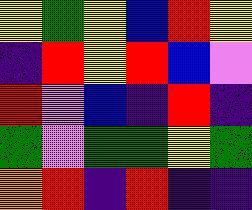[["yellow", "green", "yellow", "blue", "red", "yellow"], ["indigo", "red", "yellow", "red", "blue", "violet"], ["red", "violet", "blue", "indigo", "red", "indigo"], ["green", "violet", "green", "green", "yellow", "green"], ["orange", "red", "indigo", "red", "indigo", "indigo"]]